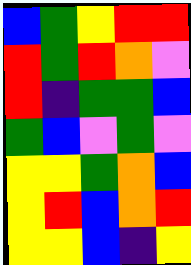[["blue", "green", "yellow", "red", "red"], ["red", "green", "red", "orange", "violet"], ["red", "indigo", "green", "green", "blue"], ["green", "blue", "violet", "green", "violet"], ["yellow", "yellow", "green", "orange", "blue"], ["yellow", "red", "blue", "orange", "red"], ["yellow", "yellow", "blue", "indigo", "yellow"]]